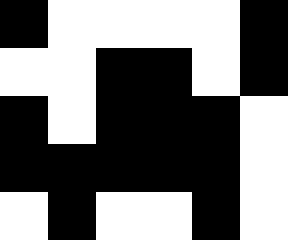[["black", "white", "white", "white", "white", "black"], ["white", "white", "black", "black", "white", "black"], ["black", "white", "black", "black", "black", "white"], ["black", "black", "black", "black", "black", "white"], ["white", "black", "white", "white", "black", "white"]]